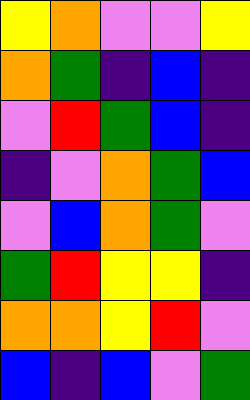[["yellow", "orange", "violet", "violet", "yellow"], ["orange", "green", "indigo", "blue", "indigo"], ["violet", "red", "green", "blue", "indigo"], ["indigo", "violet", "orange", "green", "blue"], ["violet", "blue", "orange", "green", "violet"], ["green", "red", "yellow", "yellow", "indigo"], ["orange", "orange", "yellow", "red", "violet"], ["blue", "indigo", "blue", "violet", "green"]]